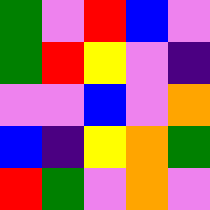[["green", "violet", "red", "blue", "violet"], ["green", "red", "yellow", "violet", "indigo"], ["violet", "violet", "blue", "violet", "orange"], ["blue", "indigo", "yellow", "orange", "green"], ["red", "green", "violet", "orange", "violet"]]